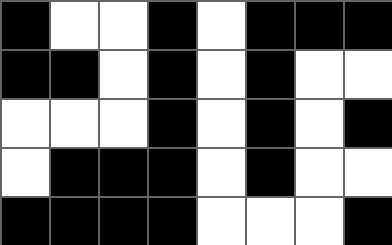[["black", "white", "white", "black", "white", "black", "black", "black"], ["black", "black", "white", "black", "white", "black", "white", "white"], ["white", "white", "white", "black", "white", "black", "white", "black"], ["white", "black", "black", "black", "white", "black", "white", "white"], ["black", "black", "black", "black", "white", "white", "white", "black"]]